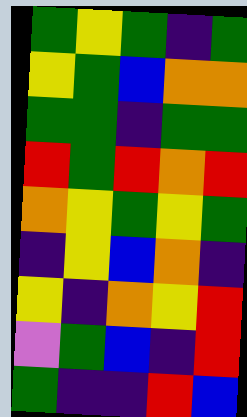[["green", "yellow", "green", "indigo", "green"], ["yellow", "green", "blue", "orange", "orange"], ["green", "green", "indigo", "green", "green"], ["red", "green", "red", "orange", "red"], ["orange", "yellow", "green", "yellow", "green"], ["indigo", "yellow", "blue", "orange", "indigo"], ["yellow", "indigo", "orange", "yellow", "red"], ["violet", "green", "blue", "indigo", "red"], ["green", "indigo", "indigo", "red", "blue"]]